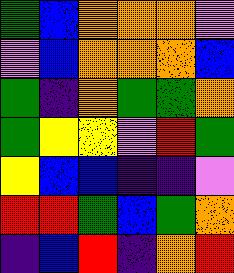[["green", "blue", "orange", "orange", "orange", "violet"], ["violet", "blue", "orange", "orange", "orange", "blue"], ["green", "indigo", "orange", "green", "green", "orange"], ["green", "yellow", "yellow", "violet", "red", "green"], ["yellow", "blue", "blue", "indigo", "indigo", "violet"], ["red", "red", "green", "blue", "green", "orange"], ["indigo", "blue", "red", "indigo", "orange", "red"]]